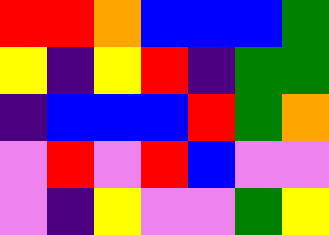[["red", "red", "orange", "blue", "blue", "blue", "green"], ["yellow", "indigo", "yellow", "red", "indigo", "green", "green"], ["indigo", "blue", "blue", "blue", "red", "green", "orange"], ["violet", "red", "violet", "red", "blue", "violet", "violet"], ["violet", "indigo", "yellow", "violet", "violet", "green", "yellow"]]